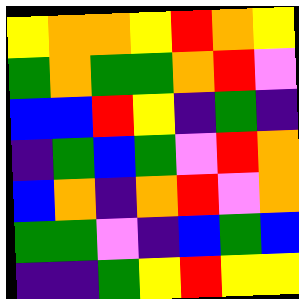[["yellow", "orange", "orange", "yellow", "red", "orange", "yellow"], ["green", "orange", "green", "green", "orange", "red", "violet"], ["blue", "blue", "red", "yellow", "indigo", "green", "indigo"], ["indigo", "green", "blue", "green", "violet", "red", "orange"], ["blue", "orange", "indigo", "orange", "red", "violet", "orange"], ["green", "green", "violet", "indigo", "blue", "green", "blue"], ["indigo", "indigo", "green", "yellow", "red", "yellow", "yellow"]]